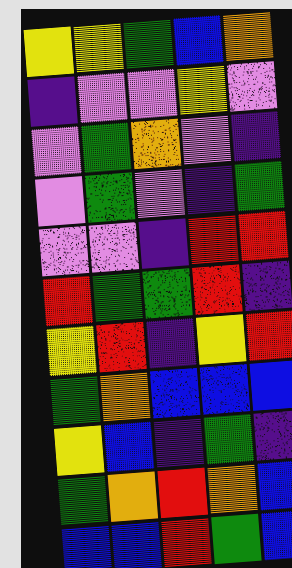[["yellow", "yellow", "green", "blue", "orange"], ["indigo", "violet", "violet", "yellow", "violet"], ["violet", "green", "orange", "violet", "indigo"], ["violet", "green", "violet", "indigo", "green"], ["violet", "violet", "indigo", "red", "red"], ["red", "green", "green", "red", "indigo"], ["yellow", "red", "indigo", "yellow", "red"], ["green", "orange", "blue", "blue", "blue"], ["yellow", "blue", "indigo", "green", "indigo"], ["green", "orange", "red", "orange", "blue"], ["blue", "blue", "red", "green", "blue"]]